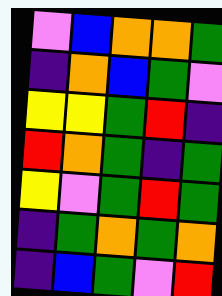[["violet", "blue", "orange", "orange", "green"], ["indigo", "orange", "blue", "green", "violet"], ["yellow", "yellow", "green", "red", "indigo"], ["red", "orange", "green", "indigo", "green"], ["yellow", "violet", "green", "red", "green"], ["indigo", "green", "orange", "green", "orange"], ["indigo", "blue", "green", "violet", "red"]]